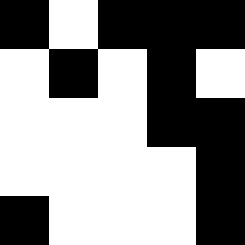[["black", "white", "black", "black", "black"], ["white", "black", "white", "black", "white"], ["white", "white", "white", "black", "black"], ["white", "white", "white", "white", "black"], ["black", "white", "white", "white", "black"]]